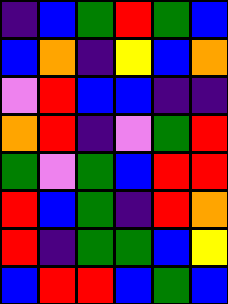[["indigo", "blue", "green", "red", "green", "blue"], ["blue", "orange", "indigo", "yellow", "blue", "orange"], ["violet", "red", "blue", "blue", "indigo", "indigo"], ["orange", "red", "indigo", "violet", "green", "red"], ["green", "violet", "green", "blue", "red", "red"], ["red", "blue", "green", "indigo", "red", "orange"], ["red", "indigo", "green", "green", "blue", "yellow"], ["blue", "red", "red", "blue", "green", "blue"]]